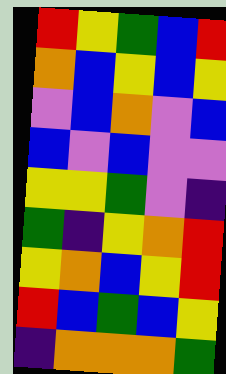[["red", "yellow", "green", "blue", "red"], ["orange", "blue", "yellow", "blue", "yellow"], ["violet", "blue", "orange", "violet", "blue"], ["blue", "violet", "blue", "violet", "violet"], ["yellow", "yellow", "green", "violet", "indigo"], ["green", "indigo", "yellow", "orange", "red"], ["yellow", "orange", "blue", "yellow", "red"], ["red", "blue", "green", "blue", "yellow"], ["indigo", "orange", "orange", "orange", "green"]]